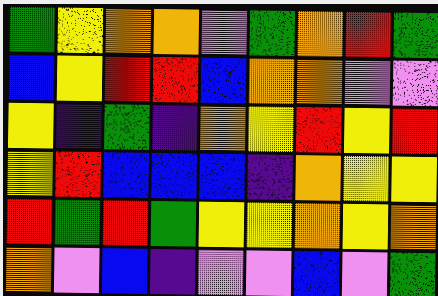[["green", "yellow", "orange", "orange", "violet", "green", "orange", "red", "green"], ["blue", "yellow", "red", "red", "blue", "orange", "orange", "violet", "violet"], ["yellow", "indigo", "green", "indigo", "orange", "yellow", "red", "yellow", "red"], ["yellow", "red", "blue", "blue", "blue", "indigo", "orange", "yellow", "yellow"], ["red", "green", "red", "green", "yellow", "yellow", "orange", "yellow", "orange"], ["orange", "violet", "blue", "indigo", "violet", "violet", "blue", "violet", "green"]]